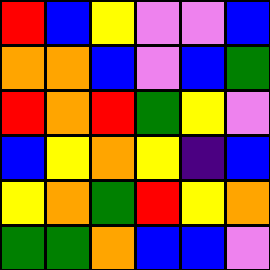[["red", "blue", "yellow", "violet", "violet", "blue"], ["orange", "orange", "blue", "violet", "blue", "green"], ["red", "orange", "red", "green", "yellow", "violet"], ["blue", "yellow", "orange", "yellow", "indigo", "blue"], ["yellow", "orange", "green", "red", "yellow", "orange"], ["green", "green", "orange", "blue", "blue", "violet"]]